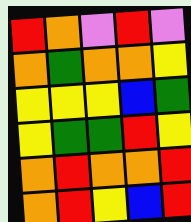[["red", "orange", "violet", "red", "violet"], ["orange", "green", "orange", "orange", "yellow"], ["yellow", "yellow", "yellow", "blue", "green"], ["yellow", "green", "green", "red", "yellow"], ["orange", "red", "orange", "orange", "red"], ["orange", "red", "yellow", "blue", "red"]]